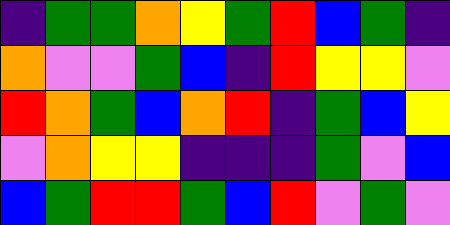[["indigo", "green", "green", "orange", "yellow", "green", "red", "blue", "green", "indigo"], ["orange", "violet", "violet", "green", "blue", "indigo", "red", "yellow", "yellow", "violet"], ["red", "orange", "green", "blue", "orange", "red", "indigo", "green", "blue", "yellow"], ["violet", "orange", "yellow", "yellow", "indigo", "indigo", "indigo", "green", "violet", "blue"], ["blue", "green", "red", "red", "green", "blue", "red", "violet", "green", "violet"]]